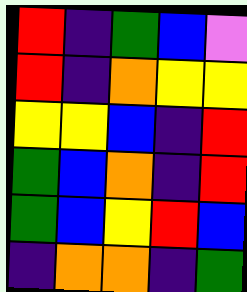[["red", "indigo", "green", "blue", "violet"], ["red", "indigo", "orange", "yellow", "yellow"], ["yellow", "yellow", "blue", "indigo", "red"], ["green", "blue", "orange", "indigo", "red"], ["green", "blue", "yellow", "red", "blue"], ["indigo", "orange", "orange", "indigo", "green"]]